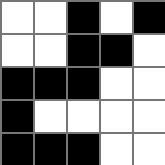[["white", "white", "black", "white", "black"], ["white", "white", "black", "black", "white"], ["black", "black", "black", "white", "white"], ["black", "white", "white", "white", "white"], ["black", "black", "black", "white", "white"]]